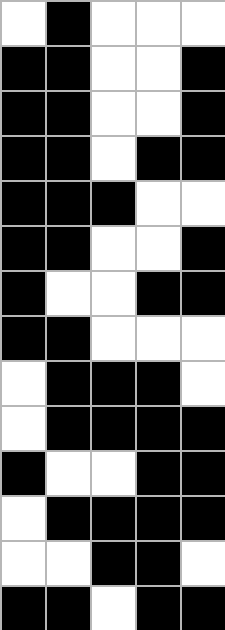[["white", "black", "white", "white", "white"], ["black", "black", "white", "white", "black"], ["black", "black", "white", "white", "black"], ["black", "black", "white", "black", "black"], ["black", "black", "black", "white", "white"], ["black", "black", "white", "white", "black"], ["black", "white", "white", "black", "black"], ["black", "black", "white", "white", "white"], ["white", "black", "black", "black", "white"], ["white", "black", "black", "black", "black"], ["black", "white", "white", "black", "black"], ["white", "black", "black", "black", "black"], ["white", "white", "black", "black", "white"], ["black", "black", "white", "black", "black"]]